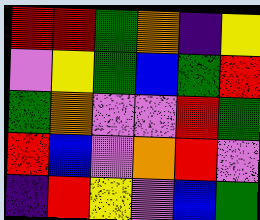[["red", "red", "green", "orange", "indigo", "yellow"], ["violet", "yellow", "green", "blue", "green", "red"], ["green", "orange", "violet", "violet", "red", "green"], ["red", "blue", "violet", "orange", "red", "violet"], ["indigo", "red", "yellow", "violet", "blue", "green"]]